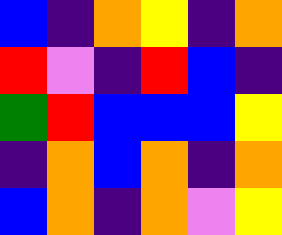[["blue", "indigo", "orange", "yellow", "indigo", "orange"], ["red", "violet", "indigo", "red", "blue", "indigo"], ["green", "red", "blue", "blue", "blue", "yellow"], ["indigo", "orange", "blue", "orange", "indigo", "orange"], ["blue", "orange", "indigo", "orange", "violet", "yellow"]]